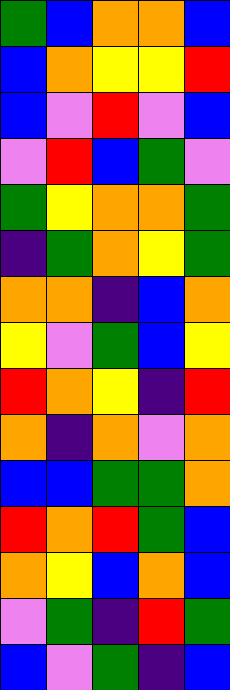[["green", "blue", "orange", "orange", "blue"], ["blue", "orange", "yellow", "yellow", "red"], ["blue", "violet", "red", "violet", "blue"], ["violet", "red", "blue", "green", "violet"], ["green", "yellow", "orange", "orange", "green"], ["indigo", "green", "orange", "yellow", "green"], ["orange", "orange", "indigo", "blue", "orange"], ["yellow", "violet", "green", "blue", "yellow"], ["red", "orange", "yellow", "indigo", "red"], ["orange", "indigo", "orange", "violet", "orange"], ["blue", "blue", "green", "green", "orange"], ["red", "orange", "red", "green", "blue"], ["orange", "yellow", "blue", "orange", "blue"], ["violet", "green", "indigo", "red", "green"], ["blue", "violet", "green", "indigo", "blue"]]